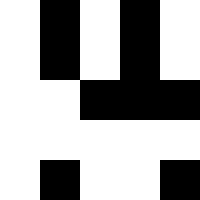[["white", "black", "white", "black", "white"], ["white", "black", "white", "black", "white"], ["white", "white", "black", "black", "black"], ["white", "white", "white", "white", "white"], ["white", "black", "white", "white", "black"]]